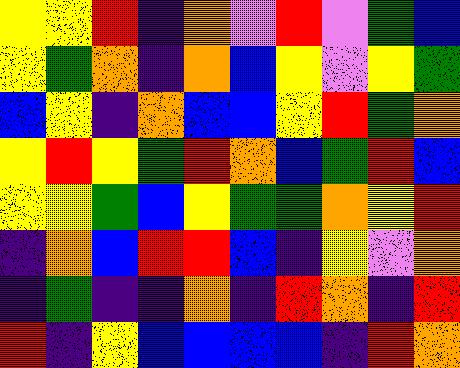[["yellow", "yellow", "red", "indigo", "orange", "violet", "red", "violet", "green", "blue"], ["yellow", "green", "orange", "indigo", "orange", "blue", "yellow", "violet", "yellow", "green"], ["blue", "yellow", "indigo", "orange", "blue", "blue", "yellow", "red", "green", "orange"], ["yellow", "red", "yellow", "green", "red", "orange", "blue", "green", "red", "blue"], ["yellow", "yellow", "green", "blue", "yellow", "green", "green", "orange", "yellow", "red"], ["indigo", "orange", "blue", "red", "red", "blue", "indigo", "yellow", "violet", "orange"], ["indigo", "green", "indigo", "indigo", "orange", "indigo", "red", "orange", "indigo", "red"], ["red", "indigo", "yellow", "blue", "blue", "blue", "blue", "indigo", "red", "orange"]]